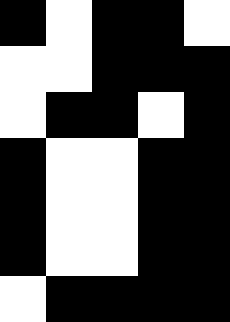[["black", "white", "black", "black", "white"], ["white", "white", "black", "black", "black"], ["white", "black", "black", "white", "black"], ["black", "white", "white", "black", "black"], ["black", "white", "white", "black", "black"], ["black", "white", "white", "black", "black"], ["white", "black", "black", "black", "black"]]